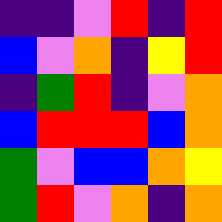[["indigo", "indigo", "violet", "red", "indigo", "red"], ["blue", "violet", "orange", "indigo", "yellow", "red"], ["indigo", "green", "red", "indigo", "violet", "orange"], ["blue", "red", "red", "red", "blue", "orange"], ["green", "violet", "blue", "blue", "orange", "yellow"], ["green", "red", "violet", "orange", "indigo", "orange"]]